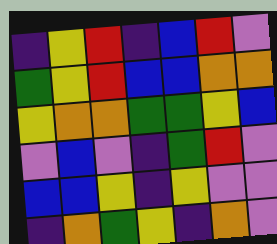[["indigo", "yellow", "red", "indigo", "blue", "red", "violet"], ["green", "yellow", "red", "blue", "blue", "orange", "orange"], ["yellow", "orange", "orange", "green", "green", "yellow", "blue"], ["violet", "blue", "violet", "indigo", "green", "red", "violet"], ["blue", "blue", "yellow", "indigo", "yellow", "violet", "violet"], ["indigo", "orange", "green", "yellow", "indigo", "orange", "violet"]]